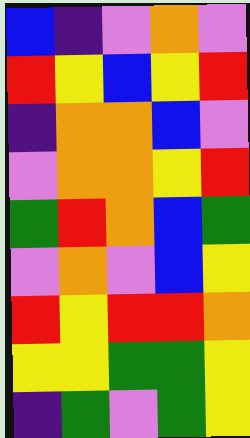[["blue", "indigo", "violet", "orange", "violet"], ["red", "yellow", "blue", "yellow", "red"], ["indigo", "orange", "orange", "blue", "violet"], ["violet", "orange", "orange", "yellow", "red"], ["green", "red", "orange", "blue", "green"], ["violet", "orange", "violet", "blue", "yellow"], ["red", "yellow", "red", "red", "orange"], ["yellow", "yellow", "green", "green", "yellow"], ["indigo", "green", "violet", "green", "yellow"]]